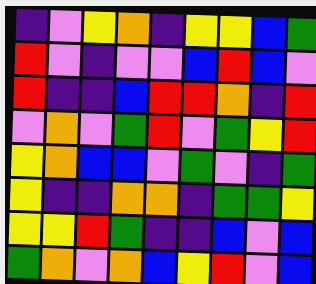[["indigo", "violet", "yellow", "orange", "indigo", "yellow", "yellow", "blue", "green"], ["red", "violet", "indigo", "violet", "violet", "blue", "red", "blue", "violet"], ["red", "indigo", "indigo", "blue", "red", "red", "orange", "indigo", "red"], ["violet", "orange", "violet", "green", "red", "violet", "green", "yellow", "red"], ["yellow", "orange", "blue", "blue", "violet", "green", "violet", "indigo", "green"], ["yellow", "indigo", "indigo", "orange", "orange", "indigo", "green", "green", "yellow"], ["yellow", "yellow", "red", "green", "indigo", "indigo", "blue", "violet", "blue"], ["green", "orange", "violet", "orange", "blue", "yellow", "red", "violet", "blue"]]